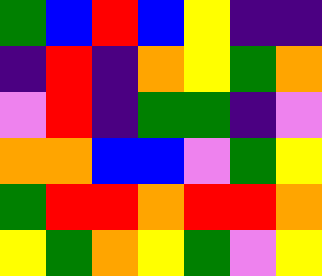[["green", "blue", "red", "blue", "yellow", "indigo", "indigo"], ["indigo", "red", "indigo", "orange", "yellow", "green", "orange"], ["violet", "red", "indigo", "green", "green", "indigo", "violet"], ["orange", "orange", "blue", "blue", "violet", "green", "yellow"], ["green", "red", "red", "orange", "red", "red", "orange"], ["yellow", "green", "orange", "yellow", "green", "violet", "yellow"]]